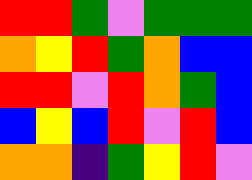[["red", "red", "green", "violet", "green", "green", "green"], ["orange", "yellow", "red", "green", "orange", "blue", "blue"], ["red", "red", "violet", "red", "orange", "green", "blue"], ["blue", "yellow", "blue", "red", "violet", "red", "blue"], ["orange", "orange", "indigo", "green", "yellow", "red", "violet"]]